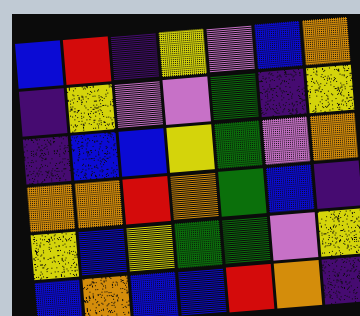[["blue", "red", "indigo", "yellow", "violet", "blue", "orange"], ["indigo", "yellow", "violet", "violet", "green", "indigo", "yellow"], ["indigo", "blue", "blue", "yellow", "green", "violet", "orange"], ["orange", "orange", "red", "orange", "green", "blue", "indigo"], ["yellow", "blue", "yellow", "green", "green", "violet", "yellow"], ["blue", "orange", "blue", "blue", "red", "orange", "indigo"]]